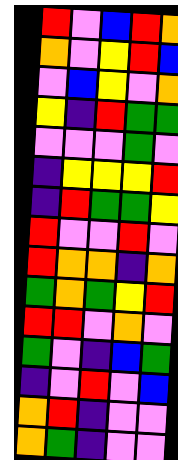[["red", "violet", "blue", "red", "orange"], ["orange", "violet", "yellow", "red", "blue"], ["violet", "blue", "yellow", "violet", "orange"], ["yellow", "indigo", "red", "green", "green"], ["violet", "violet", "violet", "green", "violet"], ["indigo", "yellow", "yellow", "yellow", "red"], ["indigo", "red", "green", "green", "yellow"], ["red", "violet", "violet", "red", "violet"], ["red", "orange", "orange", "indigo", "orange"], ["green", "orange", "green", "yellow", "red"], ["red", "red", "violet", "orange", "violet"], ["green", "violet", "indigo", "blue", "green"], ["indigo", "violet", "red", "violet", "blue"], ["orange", "red", "indigo", "violet", "violet"], ["orange", "green", "indigo", "violet", "violet"]]